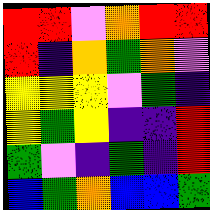[["red", "red", "violet", "orange", "red", "red"], ["red", "indigo", "orange", "green", "orange", "violet"], ["yellow", "yellow", "yellow", "violet", "green", "indigo"], ["yellow", "green", "yellow", "indigo", "indigo", "red"], ["green", "violet", "indigo", "green", "indigo", "red"], ["blue", "green", "orange", "blue", "blue", "green"]]